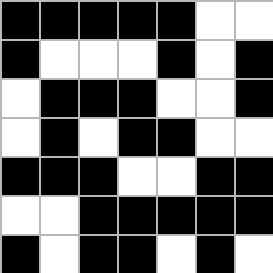[["black", "black", "black", "black", "black", "white", "white"], ["black", "white", "white", "white", "black", "white", "black"], ["white", "black", "black", "black", "white", "white", "black"], ["white", "black", "white", "black", "black", "white", "white"], ["black", "black", "black", "white", "white", "black", "black"], ["white", "white", "black", "black", "black", "black", "black"], ["black", "white", "black", "black", "white", "black", "white"]]